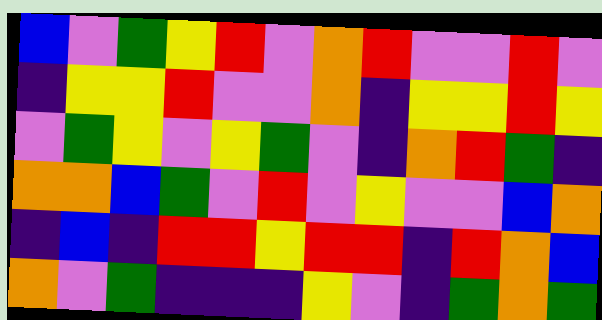[["blue", "violet", "green", "yellow", "red", "violet", "orange", "red", "violet", "violet", "red", "violet"], ["indigo", "yellow", "yellow", "red", "violet", "violet", "orange", "indigo", "yellow", "yellow", "red", "yellow"], ["violet", "green", "yellow", "violet", "yellow", "green", "violet", "indigo", "orange", "red", "green", "indigo"], ["orange", "orange", "blue", "green", "violet", "red", "violet", "yellow", "violet", "violet", "blue", "orange"], ["indigo", "blue", "indigo", "red", "red", "yellow", "red", "red", "indigo", "red", "orange", "blue"], ["orange", "violet", "green", "indigo", "indigo", "indigo", "yellow", "violet", "indigo", "green", "orange", "green"]]